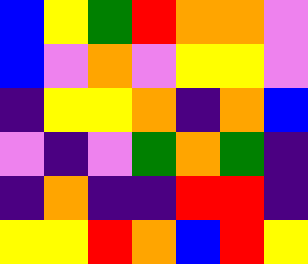[["blue", "yellow", "green", "red", "orange", "orange", "violet"], ["blue", "violet", "orange", "violet", "yellow", "yellow", "violet"], ["indigo", "yellow", "yellow", "orange", "indigo", "orange", "blue"], ["violet", "indigo", "violet", "green", "orange", "green", "indigo"], ["indigo", "orange", "indigo", "indigo", "red", "red", "indigo"], ["yellow", "yellow", "red", "orange", "blue", "red", "yellow"]]